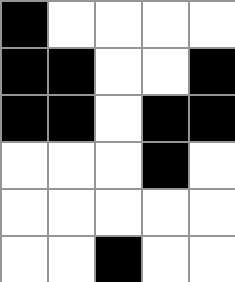[["black", "white", "white", "white", "white"], ["black", "black", "white", "white", "black"], ["black", "black", "white", "black", "black"], ["white", "white", "white", "black", "white"], ["white", "white", "white", "white", "white"], ["white", "white", "black", "white", "white"]]